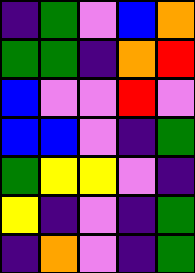[["indigo", "green", "violet", "blue", "orange"], ["green", "green", "indigo", "orange", "red"], ["blue", "violet", "violet", "red", "violet"], ["blue", "blue", "violet", "indigo", "green"], ["green", "yellow", "yellow", "violet", "indigo"], ["yellow", "indigo", "violet", "indigo", "green"], ["indigo", "orange", "violet", "indigo", "green"]]